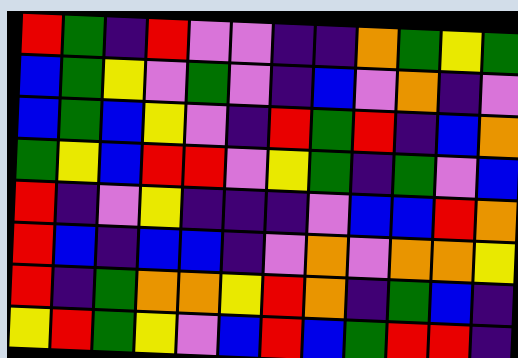[["red", "green", "indigo", "red", "violet", "violet", "indigo", "indigo", "orange", "green", "yellow", "green"], ["blue", "green", "yellow", "violet", "green", "violet", "indigo", "blue", "violet", "orange", "indigo", "violet"], ["blue", "green", "blue", "yellow", "violet", "indigo", "red", "green", "red", "indigo", "blue", "orange"], ["green", "yellow", "blue", "red", "red", "violet", "yellow", "green", "indigo", "green", "violet", "blue"], ["red", "indigo", "violet", "yellow", "indigo", "indigo", "indigo", "violet", "blue", "blue", "red", "orange"], ["red", "blue", "indigo", "blue", "blue", "indigo", "violet", "orange", "violet", "orange", "orange", "yellow"], ["red", "indigo", "green", "orange", "orange", "yellow", "red", "orange", "indigo", "green", "blue", "indigo"], ["yellow", "red", "green", "yellow", "violet", "blue", "red", "blue", "green", "red", "red", "indigo"]]